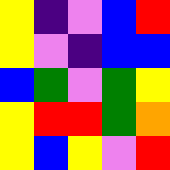[["yellow", "indigo", "violet", "blue", "red"], ["yellow", "violet", "indigo", "blue", "blue"], ["blue", "green", "violet", "green", "yellow"], ["yellow", "red", "red", "green", "orange"], ["yellow", "blue", "yellow", "violet", "red"]]